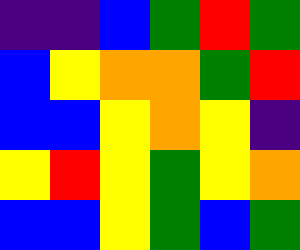[["indigo", "indigo", "blue", "green", "red", "green"], ["blue", "yellow", "orange", "orange", "green", "red"], ["blue", "blue", "yellow", "orange", "yellow", "indigo"], ["yellow", "red", "yellow", "green", "yellow", "orange"], ["blue", "blue", "yellow", "green", "blue", "green"]]